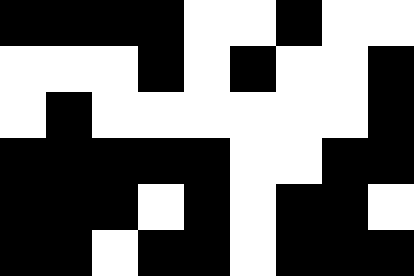[["black", "black", "black", "black", "white", "white", "black", "white", "white"], ["white", "white", "white", "black", "white", "black", "white", "white", "black"], ["white", "black", "white", "white", "white", "white", "white", "white", "black"], ["black", "black", "black", "black", "black", "white", "white", "black", "black"], ["black", "black", "black", "white", "black", "white", "black", "black", "white"], ["black", "black", "white", "black", "black", "white", "black", "black", "black"]]